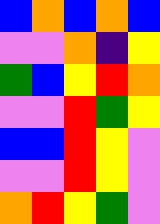[["blue", "orange", "blue", "orange", "blue"], ["violet", "violet", "orange", "indigo", "yellow"], ["green", "blue", "yellow", "red", "orange"], ["violet", "violet", "red", "green", "yellow"], ["blue", "blue", "red", "yellow", "violet"], ["violet", "violet", "red", "yellow", "violet"], ["orange", "red", "yellow", "green", "violet"]]